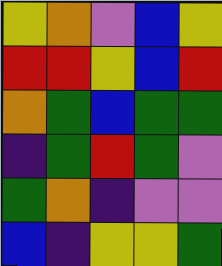[["yellow", "orange", "violet", "blue", "yellow"], ["red", "red", "yellow", "blue", "red"], ["orange", "green", "blue", "green", "green"], ["indigo", "green", "red", "green", "violet"], ["green", "orange", "indigo", "violet", "violet"], ["blue", "indigo", "yellow", "yellow", "green"]]